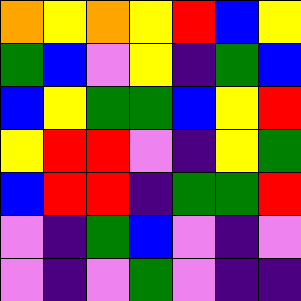[["orange", "yellow", "orange", "yellow", "red", "blue", "yellow"], ["green", "blue", "violet", "yellow", "indigo", "green", "blue"], ["blue", "yellow", "green", "green", "blue", "yellow", "red"], ["yellow", "red", "red", "violet", "indigo", "yellow", "green"], ["blue", "red", "red", "indigo", "green", "green", "red"], ["violet", "indigo", "green", "blue", "violet", "indigo", "violet"], ["violet", "indigo", "violet", "green", "violet", "indigo", "indigo"]]